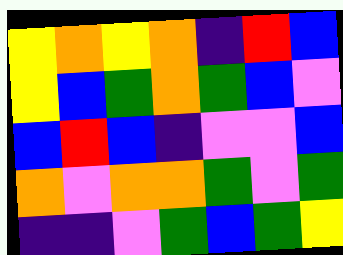[["yellow", "orange", "yellow", "orange", "indigo", "red", "blue"], ["yellow", "blue", "green", "orange", "green", "blue", "violet"], ["blue", "red", "blue", "indigo", "violet", "violet", "blue"], ["orange", "violet", "orange", "orange", "green", "violet", "green"], ["indigo", "indigo", "violet", "green", "blue", "green", "yellow"]]